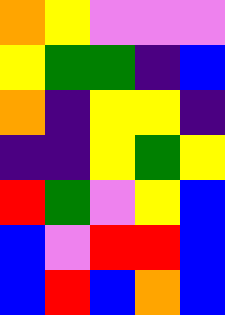[["orange", "yellow", "violet", "violet", "violet"], ["yellow", "green", "green", "indigo", "blue"], ["orange", "indigo", "yellow", "yellow", "indigo"], ["indigo", "indigo", "yellow", "green", "yellow"], ["red", "green", "violet", "yellow", "blue"], ["blue", "violet", "red", "red", "blue"], ["blue", "red", "blue", "orange", "blue"]]